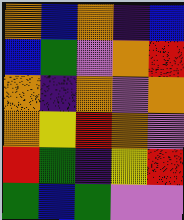[["orange", "blue", "orange", "indigo", "blue"], ["blue", "green", "violet", "orange", "red"], ["orange", "indigo", "orange", "violet", "orange"], ["orange", "yellow", "red", "orange", "violet"], ["red", "green", "indigo", "yellow", "red"], ["green", "blue", "green", "violet", "violet"]]